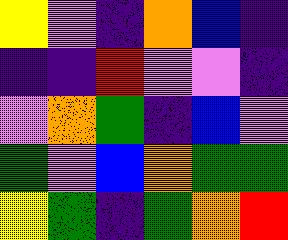[["yellow", "violet", "indigo", "orange", "blue", "indigo"], ["indigo", "indigo", "red", "violet", "violet", "indigo"], ["violet", "orange", "green", "indigo", "blue", "violet"], ["green", "violet", "blue", "orange", "green", "green"], ["yellow", "green", "indigo", "green", "orange", "red"]]